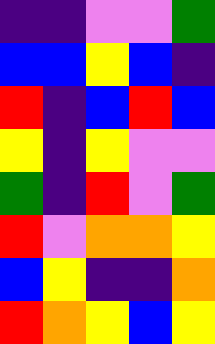[["indigo", "indigo", "violet", "violet", "green"], ["blue", "blue", "yellow", "blue", "indigo"], ["red", "indigo", "blue", "red", "blue"], ["yellow", "indigo", "yellow", "violet", "violet"], ["green", "indigo", "red", "violet", "green"], ["red", "violet", "orange", "orange", "yellow"], ["blue", "yellow", "indigo", "indigo", "orange"], ["red", "orange", "yellow", "blue", "yellow"]]